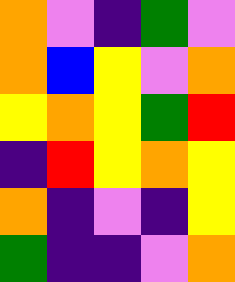[["orange", "violet", "indigo", "green", "violet"], ["orange", "blue", "yellow", "violet", "orange"], ["yellow", "orange", "yellow", "green", "red"], ["indigo", "red", "yellow", "orange", "yellow"], ["orange", "indigo", "violet", "indigo", "yellow"], ["green", "indigo", "indigo", "violet", "orange"]]